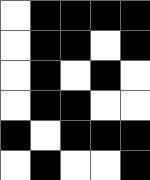[["white", "black", "black", "black", "black"], ["white", "black", "black", "white", "black"], ["white", "black", "white", "black", "white"], ["white", "black", "black", "white", "white"], ["black", "white", "black", "black", "black"], ["white", "black", "white", "white", "black"]]